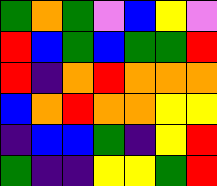[["green", "orange", "green", "violet", "blue", "yellow", "violet"], ["red", "blue", "green", "blue", "green", "green", "red"], ["red", "indigo", "orange", "red", "orange", "orange", "orange"], ["blue", "orange", "red", "orange", "orange", "yellow", "yellow"], ["indigo", "blue", "blue", "green", "indigo", "yellow", "red"], ["green", "indigo", "indigo", "yellow", "yellow", "green", "red"]]